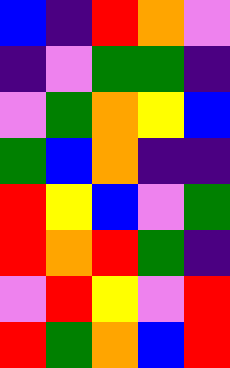[["blue", "indigo", "red", "orange", "violet"], ["indigo", "violet", "green", "green", "indigo"], ["violet", "green", "orange", "yellow", "blue"], ["green", "blue", "orange", "indigo", "indigo"], ["red", "yellow", "blue", "violet", "green"], ["red", "orange", "red", "green", "indigo"], ["violet", "red", "yellow", "violet", "red"], ["red", "green", "orange", "blue", "red"]]